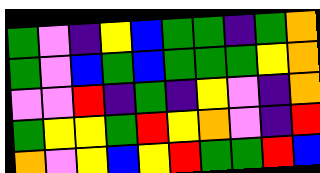[["green", "violet", "indigo", "yellow", "blue", "green", "green", "indigo", "green", "orange"], ["green", "violet", "blue", "green", "blue", "green", "green", "green", "yellow", "orange"], ["violet", "violet", "red", "indigo", "green", "indigo", "yellow", "violet", "indigo", "orange"], ["green", "yellow", "yellow", "green", "red", "yellow", "orange", "violet", "indigo", "red"], ["orange", "violet", "yellow", "blue", "yellow", "red", "green", "green", "red", "blue"]]